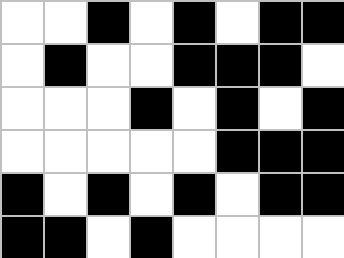[["white", "white", "black", "white", "black", "white", "black", "black"], ["white", "black", "white", "white", "black", "black", "black", "white"], ["white", "white", "white", "black", "white", "black", "white", "black"], ["white", "white", "white", "white", "white", "black", "black", "black"], ["black", "white", "black", "white", "black", "white", "black", "black"], ["black", "black", "white", "black", "white", "white", "white", "white"]]